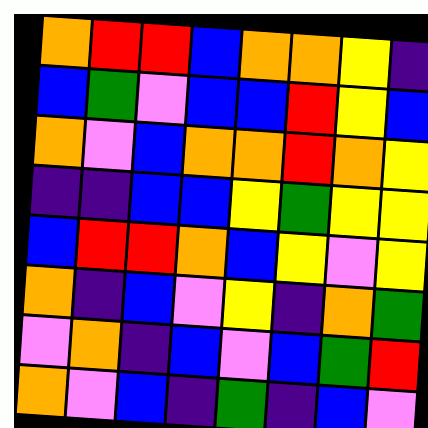[["orange", "red", "red", "blue", "orange", "orange", "yellow", "indigo"], ["blue", "green", "violet", "blue", "blue", "red", "yellow", "blue"], ["orange", "violet", "blue", "orange", "orange", "red", "orange", "yellow"], ["indigo", "indigo", "blue", "blue", "yellow", "green", "yellow", "yellow"], ["blue", "red", "red", "orange", "blue", "yellow", "violet", "yellow"], ["orange", "indigo", "blue", "violet", "yellow", "indigo", "orange", "green"], ["violet", "orange", "indigo", "blue", "violet", "blue", "green", "red"], ["orange", "violet", "blue", "indigo", "green", "indigo", "blue", "violet"]]